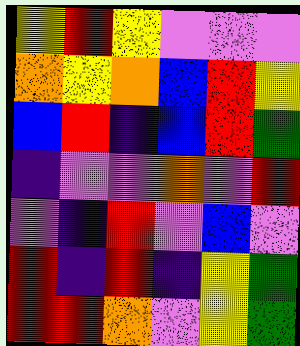[["yellow", "red", "yellow", "violet", "violet", "violet"], ["orange", "yellow", "orange", "blue", "red", "yellow"], ["blue", "red", "indigo", "blue", "red", "green"], ["indigo", "violet", "violet", "orange", "violet", "red"], ["violet", "indigo", "red", "violet", "blue", "violet"], ["red", "indigo", "red", "indigo", "yellow", "green"], ["red", "red", "orange", "violet", "yellow", "green"]]